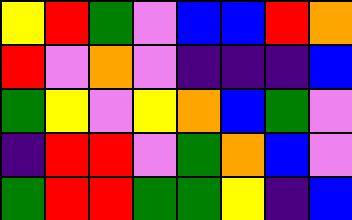[["yellow", "red", "green", "violet", "blue", "blue", "red", "orange"], ["red", "violet", "orange", "violet", "indigo", "indigo", "indigo", "blue"], ["green", "yellow", "violet", "yellow", "orange", "blue", "green", "violet"], ["indigo", "red", "red", "violet", "green", "orange", "blue", "violet"], ["green", "red", "red", "green", "green", "yellow", "indigo", "blue"]]